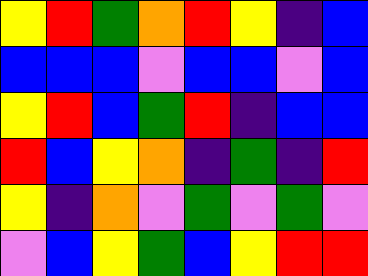[["yellow", "red", "green", "orange", "red", "yellow", "indigo", "blue"], ["blue", "blue", "blue", "violet", "blue", "blue", "violet", "blue"], ["yellow", "red", "blue", "green", "red", "indigo", "blue", "blue"], ["red", "blue", "yellow", "orange", "indigo", "green", "indigo", "red"], ["yellow", "indigo", "orange", "violet", "green", "violet", "green", "violet"], ["violet", "blue", "yellow", "green", "blue", "yellow", "red", "red"]]